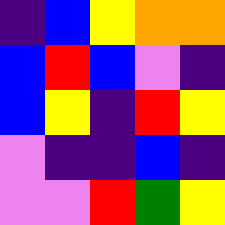[["indigo", "blue", "yellow", "orange", "orange"], ["blue", "red", "blue", "violet", "indigo"], ["blue", "yellow", "indigo", "red", "yellow"], ["violet", "indigo", "indigo", "blue", "indigo"], ["violet", "violet", "red", "green", "yellow"]]